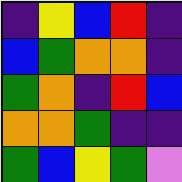[["indigo", "yellow", "blue", "red", "indigo"], ["blue", "green", "orange", "orange", "indigo"], ["green", "orange", "indigo", "red", "blue"], ["orange", "orange", "green", "indigo", "indigo"], ["green", "blue", "yellow", "green", "violet"]]